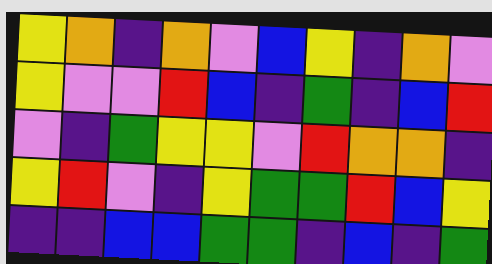[["yellow", "orange", "indigo", "orange", "violet", "blue", "yellow", "indigo", "orange", "violet"], ["yellow", "violet", "violet", "red", "blue", "indigo", "green", "indigo", "blue", "red"], ["violet", "indigo", "green", "yellow", "yellow", "violet", "red", "orange", "orange", "indigo"], ["yellow", "red", "violet", "indigo", "yellow", "green", "green", "red", "blue", "yellow"], ["indigo", "indigo", "blue", "blue", "green", "green", "indigo", "blue", "indigo", "green"]]